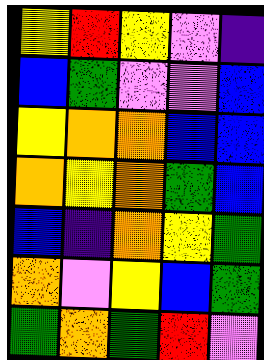[["yellow", "red", "yellow", "violet", "indigo"], ["blue", "green", "violet", "violet", "blue"], ["yellow", "orange", "orange", "blue", "blue"], ["orange", "yellow", "orange", "green", "blue"], ["blue", "indigo", "orange", "yellow", "green"], ["orange", "violet", "yellow", "blue", "green"], ["green", "orange", "green", "red", "violet"]]